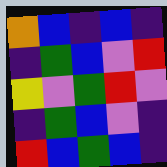[["orange", "blue", "indigo", "blue", "indigo"], ["indigo", "green", "blue", "violet", "red"], ["yellow", "violet", "green", "red", "violet"], ["indigo", "green", "blue", "violet", "indigo"], ["red", "blue", "green", "blue", "indigo"]]